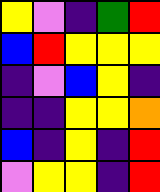[["yellow", "violet", "indigo", "green", "red"], ["blue", "red", "yellow", "yellow", "yellow"], ["indigo", "violet", "blue", "yellow", "indigo"], ["indigo", "indigo", "yellow", "yellow", "orange"], ["blue", "indigo", "yellow", "indigo", "red"], ["violet", "yellow", "yellow", "indigo", "red"]]